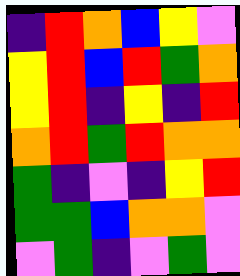[["indigo", "red", "orange", "blue", "yellow", "violet"], ["yellow", "red", "blue", "red", "green", "orange"], ["yellow", "red", "indigo", "yellow", "indigo", "red"], ["orange", "red", "green", "red", "orange", "orange"], ["green", "indigo", "violet", "indigo", "yellow", "red"], ["green", "green", "blue", "orange", "orange", "violet"], ["violet", "green", "indigo", "violet", "green", "violet"]]